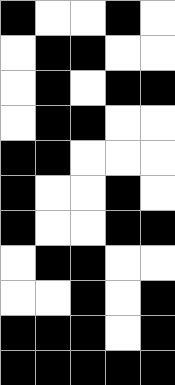[["black", "white", "white", "black", "white"], ["white", "black", "black", "white", "white"], ["white", "black", "white", "black", "black"], ["white", "black", "black", "white", "white"], ["black", "black", "white", "white", "white"], ["black", "white", "white", "black", "white"], ["black", "white", "white", "black", "black"], ["white", "black", "black", "white", "white"], ["white", "white", "black", "white", "black"], ["black", "black", "black", "white", "black"], ["black", "black", "black", "black", "black"]]